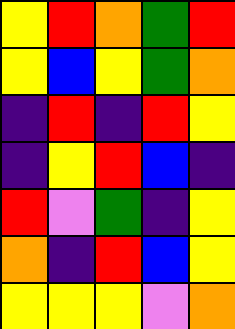[["yellow", "red", "orange", "green", "red"], ["yellow", "blue", "yellow", "green", "orange"], ["indigo", "red", "indigo", "red", "yellow"], ["indigo", "yellow", "red", "blue", "indigo"], ["red", "violet", "green", "indigo", "yellow"], ["orange", "indigo", "red", "blue", "yellow"], ["yellow", "yellow", "yellow", "violet", "orange"]]